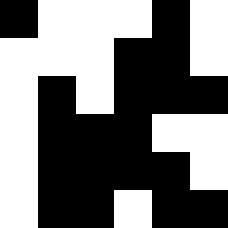[["black", "white", "white", "white", "black", "white"], ["white", "white", "white", "black", "black", "white"], ["white", "black", "white", "black", "black", "black"], ["white", "black", "black", "black", "white", "white"], ["white", "black", "black", "black", "black", "white"], ["white", "black", "black", "white", "black", "black"]]